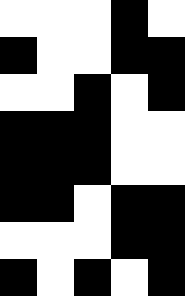[["white", "white", "white", "black", "white"], ["black", "white", "white", "black", "black"], ["white", "white", "black", "white", "black"], ["black", "black", "black", "white", "white"], ["black", "black", "black", "white", "white"], ["black", "black", "white", "black", "black"], ["white", "white", "white", "black", "black"], ["black", "white", "black", "white", "black"]]